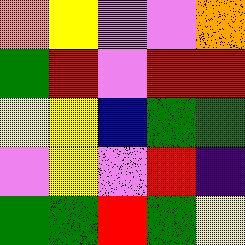[["orange", "yellow", "violet", "violet", "orange"], ["green", "red", "violet", "red", "red"], ["yellow", "yellow", "blue", "green", "green"], ["violet", "yellow", "violet", "red", "indigo"], ["green", "green", "red", "green", "yellow"]]